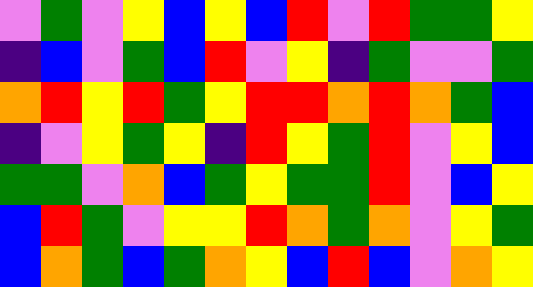[["violet", "green", "violet", "yellow", "blue", "yellow", "blue", "red", "violet", "red", "green", "green", "yellow"], ["indigo", "blue", "violet", "green", "blue", "red", "violet", "yellow", "indigo", "green", "violet", "violet", "green"], ["orange", "red", "yellow", "red", "green", "yellow", "red", "red", "orange", "red", "orange", "green", "blue"], ["indigo", "violet", "yellow", "green", "yellow", "indigo", "red", "yellow", "green", "red", "violet", "yellow", "blue"], ["green", "green", "violet", "orange", "blue", "green", "yellow", "green", "green", "red", "violet", "blue", "yellow"], ["blue", "red", "green", "violet", "yellow", "yellow", "red", "orange", "green", "orange", "violet", "yellow", "green"], ["blue", "orange", "green", "blue", "green", "orange", "yellow", "blue", "red", "blue", "violet", "orange", "yellow"]]